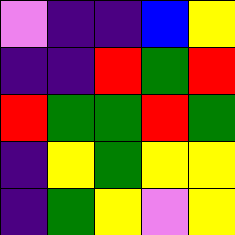[["violet", "indigo", "indigo", "blue", "yellow"], ["indigo", "indigo", "red", "green", "red"], ["red", "green", "green", "red", "green"], ["indigo", "yellow", "green", "yellow", "yellow"], ["indigo", "green", "yellow", "violet", "yellow"]]